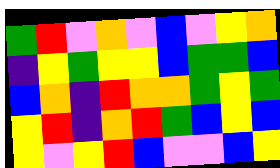[["green", "red", "violet", "orange", "violet", "blue", "violet", "yellow", "orange"], ["indigo", "yellow", "green", "yellow", "yellow", "blue", "green", "green", "blue"], ["blue", "orange", "indigo", "red", "orange", "orange", "green", "yellow", "green"], ["yellow", "red", "indigo", "orange", "red", "green", "blue", "yellow", "blue"], ["yellow", "violet", "yellow", "red", "blue", "violet", "violet", "blue", "yellow"]]